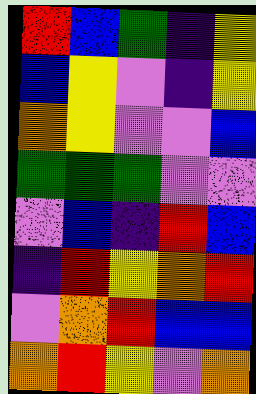[["red", "blue", "green", "indigo", "yellow"], ["blue", "yellow", "violet", "indigo", "yellow"], ["orange", "yellow", "violet", "violet", "blue"], ["green", "green", "green", "violet", "violet"], ["violet", "blue", "indigo", "red", "blue"], ["indigo", "red", "yellow", "orange", "red"], ["violet", "orange", "red", "blue", "blue"], ["orange", "red", "yellow", "violet", "orange"]]